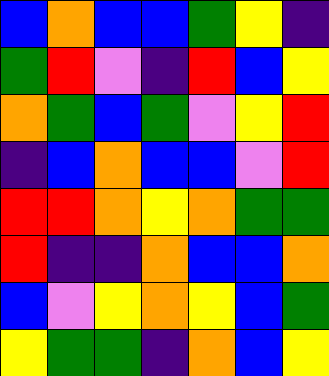[["blue", "orange", "blue", "blue", "green", "yellow", "indigo"], ["green", "red", "violet", "indigo", "red", "blue", "yellow"], ["orange", "green", "blue", "green", "violet", "yellow", "red"], ["indigo", "blue", "orange", "blue", "blue", "violet", "red"], ["red", "red", "orange", "yellow", "orange", "green", "green"], ["red", "indigo", "indigo", "orange", "blue", "blue", "orange"], ["blue", "violet", "yellow", "orange", "yellow", "blue", "green"], ["yellow", "green", "green", "indigo", "orange", "blue", "yellow"]]